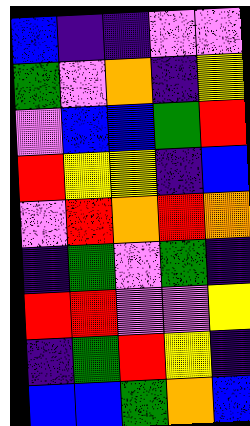[["blue", "indigo", "indigo", "violet", "violet"], ["green", "violet", "orange", "indigo", "yellow"], ["violet", "blue", "blue", "green", "red"], ["red", "yellow", "yellow", "indigo", "blue"], ["violet", "red", "orange", "red", "orange"], ["indigo", "green", "violet", "green", "indigo"], ["red", "red", "violet", "violet", "yellow"], ["indigo", "green", "red", "yellow", "indigo"], ["blue", "blue", "green", "orange", "blue"]]